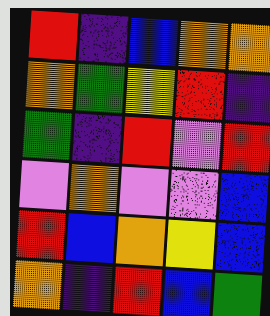[["red", "indigo", "blue", "orange", "orange"], ["orange", "green", "yellow", "red", "indigo"], ["green", "indigo", "red", "violet", "red"], ["violet", "orange", "violet", "violet", "blue"], ["red", "blue", "orange", "yellow", "blue"], ["orange", "indigo", "red", "blue", "green"]]